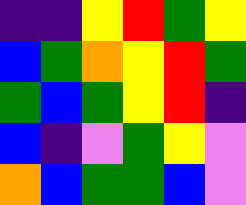[["indigo", "indigo", "yellow", "red", "green", "yellow"], ["blue", "green", "orange", "yellow", "red", "green"], ["green", "blue", "green", "yellow", "red", "indigo"], ["blue", "indigo", "violet", "green", "yellow", "violet"], ["orange", "blue", "green", "green", "blue", "violet"]]